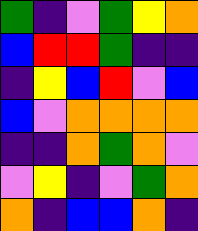[["green", "indigo", "violet", "green", "yellow", "orange"], ["blue", "red", "red", "green", "indigo", "indigo"], ["indigo", "yellow", "blue", "red", "violet", "blue"], ["blue", "violet", "orange", "orange", "orange", "orange"], ["indigo", "indigo", "orange", "green", "orange", "violet"], ["violet", "yellow", "indigo", "violet", "green", "orange"], ["orange", "indigo", "blue", "blue", "orange", "indigo"]]